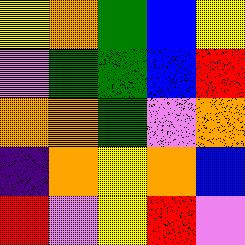[["yellow", "orange", "green", "blue", "yellow"], ["violet", "green", "green", "blue", "red"], ["orange", "orange", "green", "violet", "orange"], ["indigo", "orange", "yellow", "orange", "blue"], ["red", "violet", "yellow", "red", "violet"]]